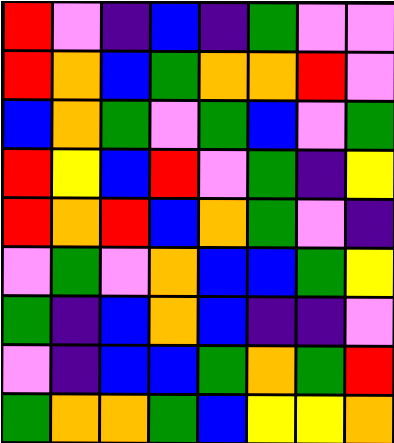[["red", "violet", "indigo", "blue", "indigo", "green", "violet", "violet"], ["red", "orange", "blue", "green", "orange", "orange", "red", "violet"], ["blue", "orange", "green", "violet", "green", "blue", "violet", "green"], ["red", "yellow", "blue", "red", "violet", "green", "indigo", "yellow"], ["red", "orange", "red", "blue", "orange", "green", "violet", "indigo"], ["violet", "green", "violet", "orange", "blue", "blue", "green", "yellow"], ["green", "indigo", "blue", "orange", "blue", "indigo", "indigo", "violet"], ["violet", "indigo", "blue", "blue", "green", "orange", "green", "red"], ["green", "orange", "orange", "green", "blue", "yellow", "yellow", "orange"]]